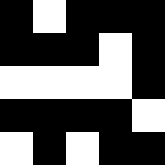[["black", "white", "black", "black", "black"], ["black", "black", "black", "white", "black"], ["white", "white", "white", "white", "black"], ["black", "black", "black", "black", "white"], ["white", "black", "white", "black", "black"]]